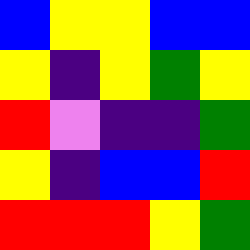[["blue", "yellow", "yellow", "blue", "blue"], ["yellow", "indigo", "yellow", "green", "yellow"], ["red", "violet", "indigo", "indigo", "green"], ["yellow", "indigo", "blue", "blue", "red"], ["red", "red", "red", "yellow", "green"]]